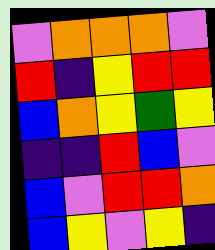[["violet", "orange", "orange", "orange", "violet"], ["red", "indigo", "yellow", "red", "red"], ["blue", "orange", "yellow", "green", "yellow"], ["indigo", "indigo", "red", "blue", "violet"], ["blue", "violet", "red", "red", "orange"], ["blue", "yellow", "violet", "yellow", "indigo"]]